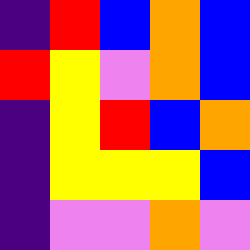[["indigo", "red", "blue", "orange", "blue"], ["red", "yellow", "violet", "orange", "blue"], ["indigo", "yellow", "red", "blue", "orange"], ["indigo", "yellow", "yellow", "yellow", "blue"], ["indigo", "violet", "violet", "orange", "violet"]]